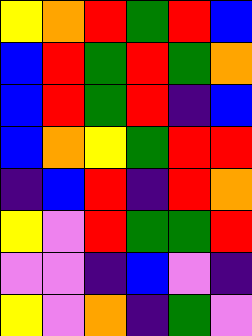[["yellow", "orange", "red", "green", "red", "blue"], ["blue", "red", "green", "red", "green", "orange"], ["blue", "red", "green", "red", "indigo", "blue"], ["blue", "orange", "yellow", "green", "red", "red"], ["indigo", "blue", "red", "indigo", "red", "orange"], ["yellow", "violet", "red", "green", "green", "red"], ["violet", "violet", "indigo", "blue", "violet", "indigo"], ["yellow", "violet", "orange", "indigo", "green", "violet"]]